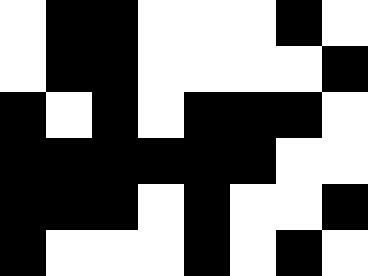[["white", "black", "black", "white", "white", "white", "black", "white"], ["white", "black", "black", "white", "white", "white", "white", "black"], ["black", "white", "black", "white", "black", "black", "black", "white"], ["black", "black", "black", "black", "black", "black", "white", "white"], ["black", "black", "black", "white", "black", "white", "white", "black"], ["black", "white", "white", "white", "black", "white", "black", "white"]]